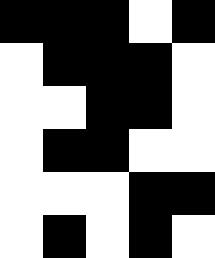[["black", "black", "black", "white", "black"], ["white", "black", "black", "black", "white"], ["white", "white", "black", "black", "white"], ["white", "black", "black", "white", "white"], ["white", "white", "white", "black", "black"], ["white", "black", "white", "black", "white"]]